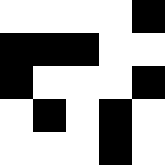[["white", "white", "white", "white", "black"], ["black", "black", "black", "white", "white"], ["black", "white", "white", "white", "black"], ["white", "black", "white", "black", "white"], ["white", "white", "white", "black", "white"]]